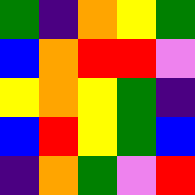[["green", "indigo", "orange", "yellow", "green"], ["blue", "orange", "red", "red", "violet"], ["yellow", "orange", "yellow", "green", "indigo"], ["blue", "red", "yellow", "green", "blue"], ["indigo", "orange", "green", "violet", "red"]]